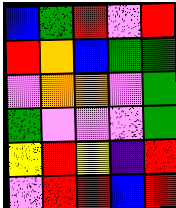[["blue", "green", "red", "violet", "red"], ["red", "orange", "blue", "green", "green"], ["violet", "orange", "orange", "violet", "green"], ["green", "violet", "violet", "violet", "green"], ["yellow", "red", "yellow", "indigo", "red"], ["violet", "red", "red", "blue", "red"]]